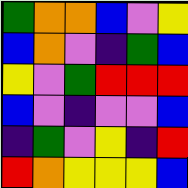[["green", "orange", "orange", "blue", "violet", "yellow"], ["blue", "orange", "violet", "indigo", "green", "blue"], ["yellow", "violet", "green", "red", "red", "red"], ["blue", "violet", "indigo", "violet", "violet", "blue"], ["indigo", "green", "violet", "yellow", "indigo", "red"], ["red", "orange", "yellow", "yellow", "yellow", "blue"]]